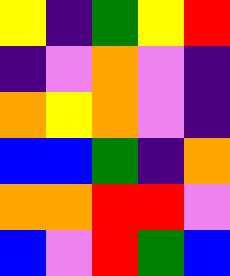[["yellow", "indigo", "green", "yellow", "red"], ["indigo", "violet", "orange", "violet", "indigo"], ["orange", "yellow", "orange", "violet", "indigo"], ["blue", "blue", "green", "indigo", "orange"], ["orange", "orange", "red", "red", "violet"], ["blue", "violet", "red", "green", "blue"]]